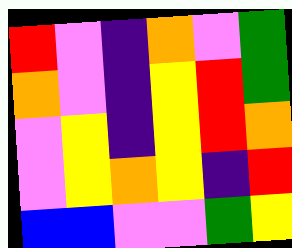[["red", "violet", "indigo", "orange", "violet", "green"], ["orange", "violet", "indigo", "yellow", "red", "green"], ["violet", "yellow", "indigo", "yellow", "red", "orange"], ["violet", "yellow", "orange", "yellow", "indigo", "red"], ["blue", "blue", "violet", "violet", "green", "yellow"]]